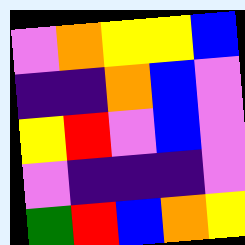[["violet", "orange", "yellow", "yellow", "blue"], ["indigo", "indigo", "orange", "blue", "violet"], ["yellow", "red", "violet", "blue", "violet"], ["violet", "indigo", "indigo", "indigo", "violet"], ["green", "red", "blue", "orange", "yellow"]]